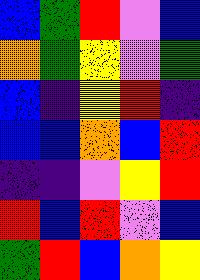[["blue", "green", "red", "violet", "blue"], ["orange", "green", "yellow", "violet", "green"], ["blue", "indigo", "yellow", "red", "indigo"], ["blue", "blue", "orange", "blue", "red"], ["indigo", "indigo", "violet", "yellow", "red"], ["red", "blue", "red", "violet", "blue"], ["green", "red", "blue", "orange", "yellow"]]